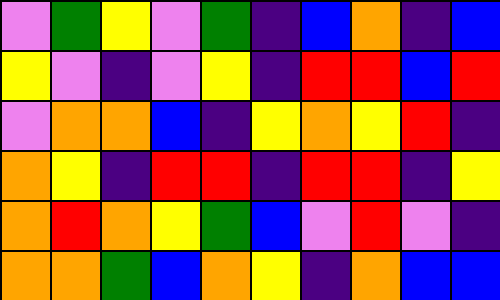[["violet", "green", "yellow", "violet", "green", "indigo", "blue", "orange", "indigo", "blue"], ["yellow", "violet", "indigo", "violet", "yellow", "indigo", "red", "red", "blue", "red"], ["violet", "orange", "orange", "blue", "indigo", "yellow", "orange", "yellow", "red", "indigo"], ["orange", "yellow", "indigo", "red", "red", "indigo", "red", "red", "indigo", "yellow"], ["orange", "red", "orange", "yellow", "green", "blue", "violet", "red", "violet", "indigo"], ["orange", "orange", "green", "blue", "orange", "yellow", "indigo", "orange", "blue", "blue"]]